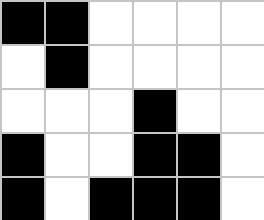[["black", "black", "white", "white", "white", "white"], ["white", "black", "white", "white", "white", "white"], ["white", "white", "white", "black", "white", "white"], ["black", "white", "white", "black", "black", "white"], ["black", "white", "black", "black", "black", "white"]]